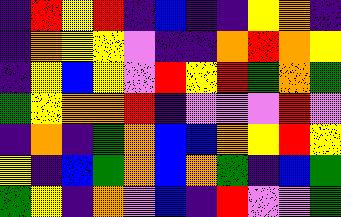[["indigo", "red", "yellow", "red", "indigo", "blue", "indigo", "indigo", "yellow", "orange", "indigo"], ["indigo", "orange", "yellow", "yellow", "violet", "indigo", "indigo", "orange", "red", "orange", "yellow"], ["indigo", "yellow", "blue", "yellow", "violet", "red", "yellow", "red", "green", "orange", "green"], ["green", "yellow", "orange", "orange", "red", "indigo", "violet", "violet", "violet", "red", "violet"], ["indigo", "orange", "indigo", "green", "orange", "blue", "blue", "orange", "yellow", "red", "yellow"], ["yellow", "indigo", "blue", "green", "orange", "blue", "orange", "green", "indigo", "blue", "green"], ["green", "yellow", "indigo", "orange", "violet", "blue", "indigo", "red", "violet", "violet", "green"]]